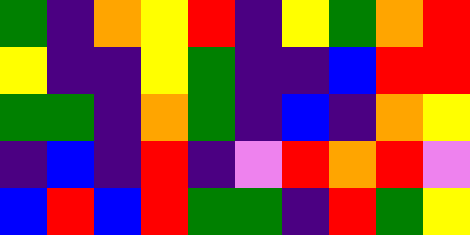[["green", "indigo", "orange", "yellow", "red", "indigo", "yellow", "green", "orange", "red"], ["yellow", "indigo", "indigo", "yellow", "green", "indigo", "indigo", "blue", "red", "red"], ["green", "green", "indigo", "orange", "green", "indigo", "blue", "indigo", "orange", "yellow"], ["indigo", "blue", "indigo", "red", "indigo", "violet", "red", "orange", "red", "violet"], ["blue", "red", "blue", "red", "green", "green", "indigo", "red", "green", "yellow"]]